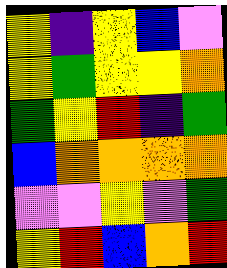[["yellow", "indigo", "yellow", "blue", "violet"], ["yellow", "green", "yellow", "yellow", "orange"], ["green", "yellow", "red", "indigo", "green"], ["blue", "orange", "orange", "orange", "orange"], ["violet", "violet", "yellow", "violet", "green"], ["yellow", "red", "blue", "orange", "red"]]